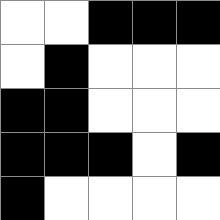[["white", "white", "black", "black", "black"], ["white", "black", "white", "white", "white"], ["black", "black", "white", "white", "white"], ["black", "black", "black", "white", "black"], ["black", "white", "white", "white", "white"]]